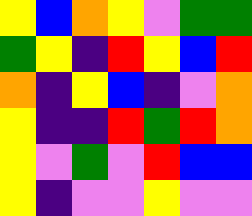[["yellow", "blue", "orange", "yellow", "violet", "green", "green"], ["green", "yellow", "indigo", "red", "yellow", "blue", "red"], ["orange", "indigo", "yellow", "blue", "indigo", "violet", "orange"], ["yellow", "indigo", "indigo", "red", "green", "red", "orange"], ["yellow", "violet", "green", "violet", "red", "blue", "blue"], ["yellow", "indigo", "violet", "violet", "yellow", "violet", "violet"]]